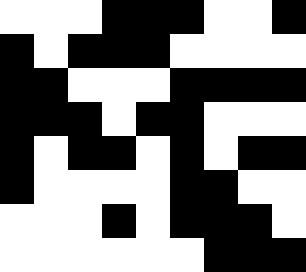[["white", "white", "white", "black", "black", "black", "white", "white", "black"], ["black", "white", "black", "black", "black", "white", "white", "white", "white"], ["black", "black", "white", "white", "white", "black", "black", "black", "black"], ["black", "black", "black", "white", "black", "black", "white", "white", "white"], ["black", "white", "black", "black", "white", "black", "white", "black", "black"], ["black", "white", "white", "white", "white", "black", "black", "white", "white"], ["white", "white", "white", "black", "white", "black", "black", "black", "white"], ["white", "white", "white", "white", "white", "white", "black", "black", "black"]]